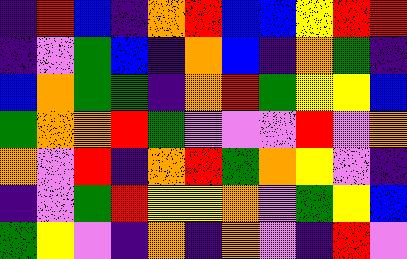[["indigo", "red", "blue", "indigo", "orange", "red", "blue", "blue", "yellow", "red", "red"], ["indigo", "violet", "green", "blue", "indigo", "orange", "blue", "indigo", "orange", "green", "indigo"], ["blue", "orange", "green", "green", "indigo", "orange", "red", "green", "yellow", "yellow", "blue"], ["green", "orange", "orange", "red", "green", "violet", "violet", "violet", "red", "violet", "orange"], ["orange", "violet", "red", "indigo", "orange", "red", "green", "orange", "yellow", "violet", "indigo"], ["indigo", "violet", "green", "red", "yellow", "yellow", "orange", "violet", "green", "yellow", "blue"], ["green", "yellow", "violet", "indigo", "orange", "indigo", "orange", "violet", "indigo", "red", "violet"]]